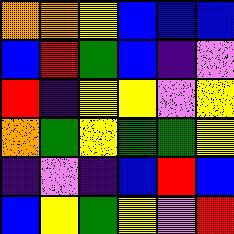[["orange", "orange", "yellow", "blue", "blue", "blue"], ["blue", "red", "green", "blue", "indigo", "violet"], ["red", "indigo", "yellow", "yellow", "violet", "yellow"], ["orange", "green", "yellow", "green", "green", "yellow"], ["indigo", "violet", "indigo", "blue", "red", "blue"], ["blue", "yellow", "green", "yellow", "violet", "red"]]